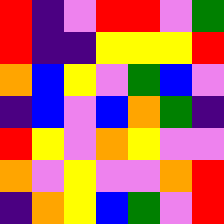[["red", "indigo", "violet", "red", "red", "violet", "green"], ["red", "indigo", "indigo", "yellow", "yellow", "yellow", "red"], ["orange", "blue", "yellow", "violet", "green", "blue", "violet"], ["indigo", "blue", "violet", "blue", "orange", "green", "indigo"], ["red", "yellow", "violet", "orange", "yellow", "violet", "violet"], ["orange", "violet", "yellow", "violet", "violet", "orange", "red"], ["indigo", "orange", "yellow", "blue", "green", "violet", "red"]]